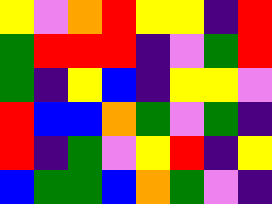[["yellow", "violet", "orange", "red", "yellow", "yellow", "indigo", "red"], ["green", "red", "red", "red", "indigo", "violet", "green", "red"], ["green", "indigo", "yellow", "blue", "indigo", "yellow", "yellow", "violet"], ["red", "blue", "blue", "orange", "green", "violet", "green", "indigo"], ["red", "indigo", "green", "violet", "yellow", "red", "indigo", "yellow"], ["blue", "green", "green", "blue", "orange", "green", "violet", "indigo"]]